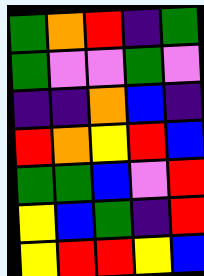[["green", "orange", "red", "indigo", "green"], ["green", "violet", "violet", "green", "violet"], ["indigo", "indigo", "orange", "blue", "indigo"], ["red", "orange", "yellow", "red", "blue"], ["green", "green", "blue", "violet", "red"], ["yellow", "blue", "green", "indigo", "red"], ["yellow", "red", "red", "yellow", "blue"]]